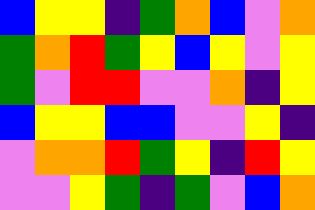[["blue", "yellow", "yellow", "indigo", "green", "orange", "blue", "violet", "orange"], ["green", "orange", "red", "green", "yellow", "blue", "yellow", "violet", "yellow"], ["green", "violet", "red", "red", "violet", "violet", "orange", "indigo", "yellow"], ["blue", "yellow", "yellow", "blue", "blue", "violet", "violet", "yellow", "indigo"], ["violet", "orange", "orange", "red", "green", "yellow", "indigo", "red", "yellow"], ["violet", "violet", "yellow", "green", "indigo", "green", "violet", "blue", "orange"]]